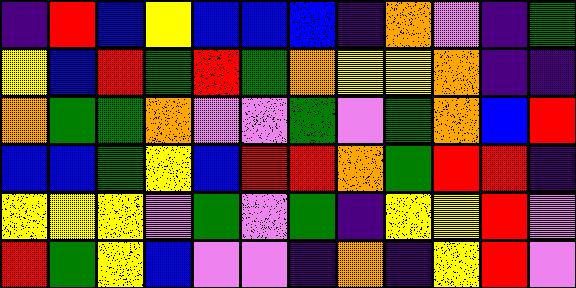[["indigo", "red", "blue", "yellow", "blue", "blue", "blue", "indigo", "orange", "violet", "indigo", "green"], ["yellow", "blue", "red", "green", "red", "green", "orange", "yellow", "yellow", "orange", "indigo", "indigo"], ["orange", "green", "green", "orange", "violet", "violet", "green", "violet", "green", "orange", "blue", "red"], ["blue", "blue", "green", "yellow", "blue", "red", "red", "orange", "green", "red", "red", "indigo"], ["yellow", "yellow", "yellow", "violet", "green", "violet", "green", "indigo", "yellow", "yellow", "red", "violet"], ["red", "green", "yellow", "blue", "violet", "violet", "indigo", "orange", "indigo", "yellow", "red", "violet"]]